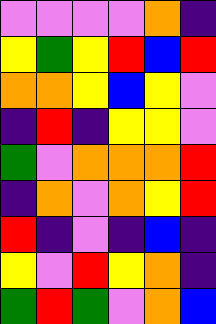[["violet", "violet", "violet", "violet", "orange", "indigo"], ["yellow", "green", "yellow", "red", "blue", "red"], ["orange", "orange", "yellow", "blue", "yellow", "violet"], ["indigo", "red", "indigo", "yellow", "yellow", "violet"], ["green", "violet", "orange", "orange", "orange", "red"], ["indigo", "orange", "violet", "orange", "yellow", "red"], ["red", "indigo", "violet", "indigo", "blue", "indigo"], ["yellow", "violet", "red", "yellow", "orange", "indigo"], ["green", "red", "green", "violet", "orange", "blue"]]